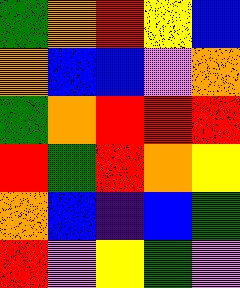[["green", "orange", "red", "yellow", "blue"], ["orange", "blue", "blue", "violet", "orange"], ["green", "orange", "red", "red", "red"], ["red", "green", "red", "orange", "yellow"], ["orange", "blue", "indigo", "blue", "green"], ["red", "violet", "yellow", "green", "violet"]]